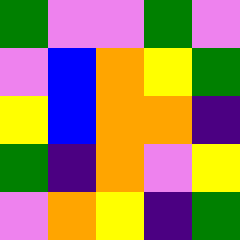[["green", "violet", "violet", "green", "violet"], ["violet", "blue", "orange", "yellow", "green"], ["yellow", "blue", "orange", "orange", "indigo"], ["green", "indigo", "orange", "violet", "yellow"], ["violet", "orange", "yellow", "indigo", "green"]]